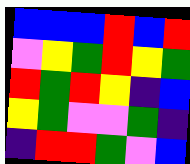[["blue", "blue", "blue", "red", "blue", "red"], ["violet", "yellow", "green", "red", "yellow", "green"], ["red", "green", "red", "yellow", "indigo", "blue"], ["yellow", "green", "violet", "violet", "green", "indigo"], ["indigo", "red", "red", "green", "violet", "blue"]]